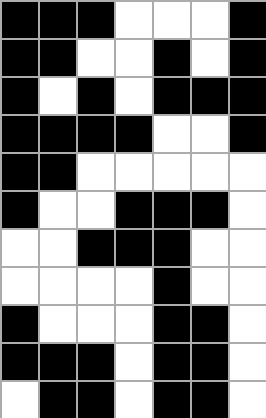[["black", "black", "black", "white", "white", "white", "black"], ["black", "black", "white", "white", "black", "white", "black"], ["black", "white", "black", "white", "black", "black", "black"], ["black", "black", "black", "black", "white", "white", "black"], ["black", "black", "white", "white", "white", "white", "white"], ["black", "white", "white", "black", "black", "black", "white"], ["white", "white", "black", "black", "black", "white", "white"], ["white", "white", "white", "white", "black", "white", "white"], ["black", "white", "white", "white", "black", "black", "white"], ["black", "black", "black", "white", "black", "black", "white"], ["white", "black", "black", "white", "black", "black", "white"]]